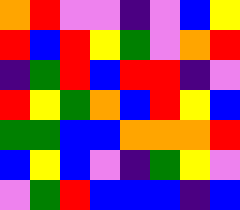[["orange", "red", "violet", "violet", "indigo", "violet", "blue", "yellow"], ["red", "blue", "red", "yellow", "green", "violet", "orange", "red"], ["indigo", "green", "red", "blue", "red", "red", "indigo", "violet"], ["red", "yellow", "green", "orange", "blue", "red", "yellow", "blue"], ["green", "green", "blue", "blue", "orange", "orange", "orange", "red"], ["blue", "yellow", "blue", "violet", "indigo", "green", "yellow", "violet"], ["violet", "green", "red", "blue", "blue", "blue", "indigo", "blue"]]